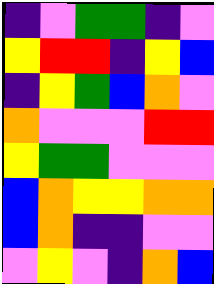[["indigo", "violet", "green", "green", "indigo", "violet"], ["yellow", "red", "red", "indigo", "yellow", "blue"], ["indigo", "yellow", "green", "blue", "orange", "violet"], ["orange", "violet", "violet", "violet", "red", "red"], ["yellow", "green", "green", "violet", "violet", "violet"], ["blue", "orange", "yellow", "yellow", "orange", "orange"], ["blue", "orange", "indigo", "indigo", "violet", "violet"], ["violet", "yellow", "violet", "indigo", "orange", "blue"]]